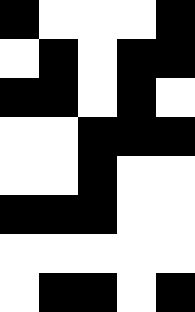[["black", "white", "white", "white", "black"], ["white", "black", "white", "black", "black"], ["black", "black", "white", "black", "white"], ["white", "white", "black", "black", "black"], ["white", "white", "black", "white", "white"], ["black", "black", "black", "white", "white"], ["white", "white", "white", "white", "white"], ["white", "black", "black", "white", "black"]]